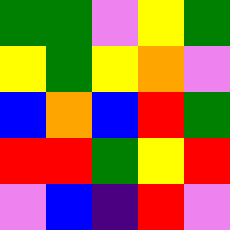[["green", "green", "violet", "yellow", "green"], ["yellow", "green", "yellow", "orange", "violet"], ["blue", "orange", "blue", "red", "green"], ["red", "red", "green", "yellow", "red"], ["violet", "blue", "indigo", "red", "violet"]]